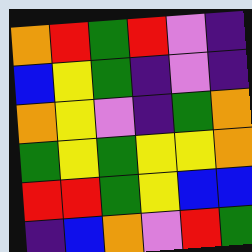[["orange", "red", "green", "red", "violet", "indigo"], ["blue", "yellow", "green", "indigo", "violet", "indigo"], ["orange", "yellow", "violet", "indigo", "green", "orange"], ["green", "yellow", "green", "yellow", "yellow", "orange"], ["red", "red", "green", "yellow", "blue", "blue"], ["indigo", "blue", "orange", "violet", "red", "green"]]